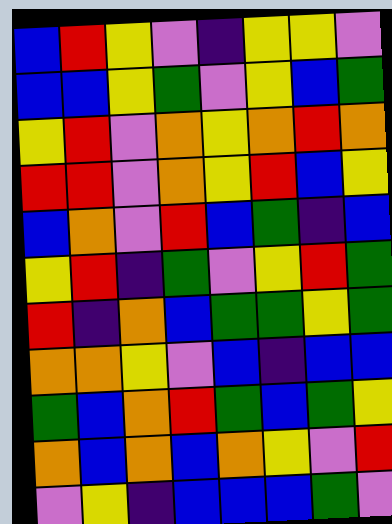[["blue", "red", "yellow", "violet", "indigo", "yellow", "yellow", "violet"], ["blue", "blue", "yellow", "green", "violet", "yellow", "blue", "green"], ["yellow", "red", "violet", "orange", "yellow", "orange", "red", "orange"], ["red", "red", "violet", "orange", "yellow", "red", "blue", "yellow"], ["blue", "orange", "violet", "red", "blue", "green", "indigo", "blue"], ["yellow", "red", "indigo", "green", "violet", "yellow", "red", "green"], ["red", "indigo", "orange", "blue", "green", "green", "yellow", "green"], ["orange", "orange", "yellow", "violet", "blue", "indigo", "blue", "blue"], ["green", "blue", "orange", "red", "green", "blue", "green", "yellow"], ["orange", "blue", "orange", "blue", "orange", "yellow", "violet", "red"], ["violet", "yellow", "indigo", "blue", "blue", "blue", "green", "violet"]]